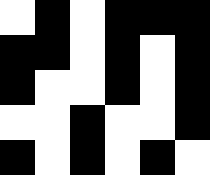[["white", "black", "white", "black", "black", "black"], ["black", "black", "white", "black", "white", "black"], ["black", "white", "white", "black", "white", "black"], ["white", "white", "black", "white", "white", "black"], ["black", "white", "black", "white", "black", "white"]]